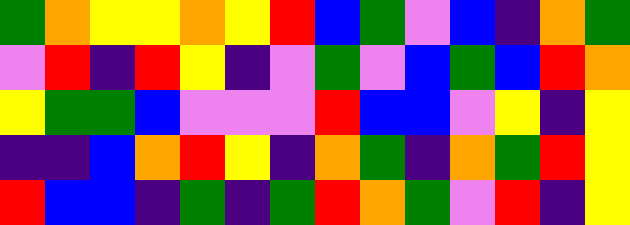[["green", "orange", "yellow", "yellow", "orange", "yellow", "red", "blue", "green", "violet", "blue", "indigo", "orange", "green"], ["violet", "red", "indigo", "red", "yellow", "indigo", "violet", "green", "violet", "blue", "green", "blue", "red", "orange"], ["yellow", "green", "green", "blue", "violet", "violet", "violet", "red", "blue", "blue", "violet", "yellow", "indigo", "yellow"], ["indigo", "indigo", "blue", "orange", "red", "yellow", "indigo", "orange", "green", "indigo", "orange", "green", "red", "yellow"], ["red", "blue", "blue", "indigo", "green", "indigo", "green", "red", "orange", "green", "violet", "red", "indigo", "yellow"]]